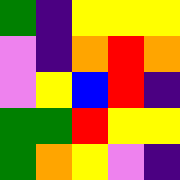[["green", "indigo", "yellow", "yellow", "yellow"], ["violet", "indigo", "orange", "red", "orange"], ["violet", "yellow", "blue", "red", "indigo"], ["green", "green", "red", "yellow", "yellow"], ["green", "orange", "yellow", "violet", "indigo"]]